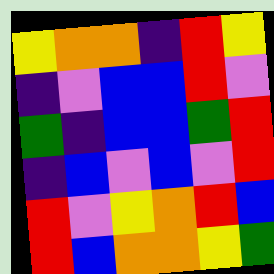[["yellow", "orange", "orange", "indigo", "red", "yellow"], ["indigo", "violet", "blue", "blue", "red", "violet"], ["green", "indigo", "blue", "blue", "green", "red"], ["indigo", "blue", "violet", "blue", "violet", "red"], ["red", "violet", "yellow", "orange", "red", "blue"], ["red", "blue", "orange", "orange", "yellow", "green"]]